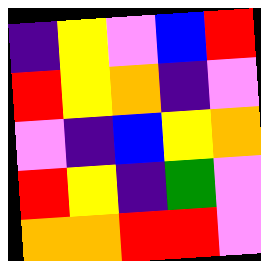[["indigo", "yellow", "violet", "blue", "red"], ["red", "yellow", "orange", "indigo", "violet"], ["violet", "indigo", "blue", "yellow", "orange"], ["red", "yellow", "indigo", "green", "violet"], ["orange", "orange", "red", "red", "violet"]]